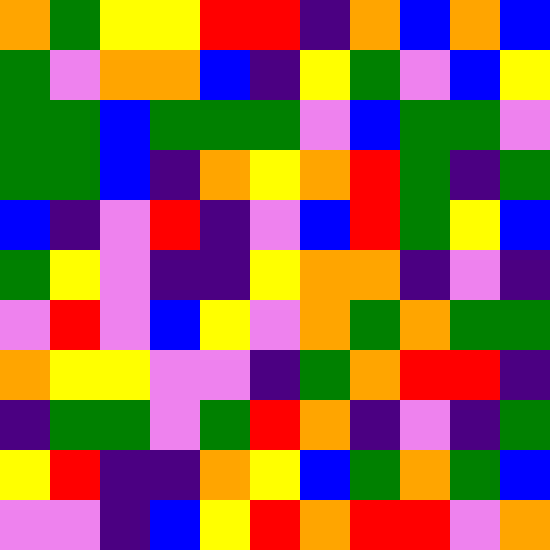[["orange", "green", "yellow", "yellow", "red", "red", "indigo", "orange", "blue", "orange", "blue"], ["green", "violet", "orange", "orange", "blue", "indigo", "yellow", "green", "violet", "blue", "yellow"], ["green", "green", "blue", "green", "green", "green", "violet", "blue", "green", "green", "violet"], ["green", "green", "blue", "indigo", "orange", "yellow", "orange", "red", "green", "indigo", "green"], ["blue", "indigo", "violet", "red", "indigo", "violet", "blue", "red", "green", "yellow", "blue"], ["green", "yellow", "violet", "indigo", "indigo", "yellow", "orange", "orange", "indigo", "violet", "indigo"], ["violet", "red", "violet", "blue", "yellow", "violet", "orange", "green", "orange", "green", "green"], ["orange", "yellow", "yellow", "violet", "violet", "indigo", "green", "orange", "red", "red", "indigo"], ["indigo", "green", "green", "violet", "green", "red", "orange", "indigo", "violet", "indigo", "green"], ["yellow", "red", "indigo", "indigo", "orange", "yellow", "blue", "green", "orange", "green", "blue"], ["violet", "violet", "indigo", "blue", "yellow", "red", "orange", "red", "red", "violet", "orange"]]